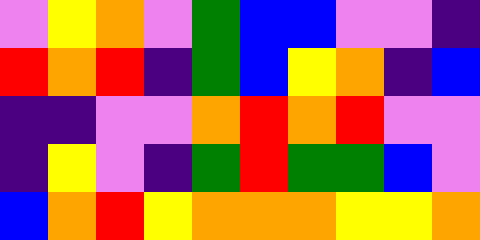[["violet", "yellow", "orange", "violet", "green", "blue", "blue", "violet", "violet", "indigo"], ["red", "orange", "red", "indigo", "green", "blue", "yellow", "orange", "indigo", "blue"], ["indigo", "indigo", "violet", "violet", "orange", "red", "orange", "red", "violet", "violet"], ["indigo", "yellow", "violet", "indigo", "green", "red", "green", "green", "blue", "violet"], ["blue", "orange", "red", "yellow", "orange", "orange", "orange", "yellow", "yellow", "orange"]]